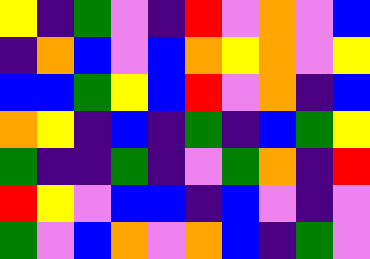[["yellow", "indigo", "green", "violet", "indigo", "red", "violet", "orange", "violet", "blue"], ["indigo", "orange", "blue", "violet", "blue", "orange", "yellow", "orange", "violet", "yellow"], ["blue", "blue", "green", "yellow", "blue", "red", "violet", "orange", "indigo", "blue"], ["orange", "yellow", "indigo", "blue", "indigo", "green", "indigo", "blue", "green", "yellow"], ["green", "indigo", "indigo", "green", "indigo", "violet", "green", "orange", "indigo", "red"], ["red", "yellow", "violet", "blue", "blue", "indigo", "blue", "violet", "indigo", "violet"], ["green", "violet", "blue", "orange", "violet", "orange", "blue", "indigo", "green", "violet"]]